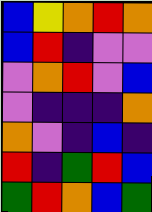[["blue", "yellow", "orange", "red", "orange"], ["blue", "red", "indigo", "violet", "violet"], ["violet", "orange", "red", "violet", "blue"], ["violet", "indigo", "indigo", "indigo", "orange"], ["orange", "violet", "indigo", "blue", "indigo"], ["red", "indigo", "green", "red", "blue"], ["green", "red", "orange", "blue", "green"]]